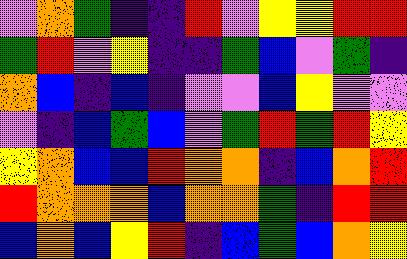[["violet", "orange", "green", "indigo", "indigo", "red", "violet", "yellow", "yellow", "red", "red"], ["green", "red", "violet", "yellow", "indigo", "indigo", "green", "blue", "violet", "green", "indigo"], ["orange", "blue", "indigo", "blue", "indigo", "violet", "violet", "blue", "yellow", "violet", "violet"], ["violet", "indigo", "blue", "green", "blue", "violet", "green", "red", "green", "red", "yellow"], ["yellow", "orange", "blue", "blue", "red", "orange", "orange", "indigo", "blue", "orange", "red"], ["red", "orange", "orange", "orange", "blue", "orange", "orange", "green", "indigo", "red", "red"], ["blue", "orange", "blue", "yellow", "red", "indigo", "blue", "green", "blue", "orange", "yellow"]]